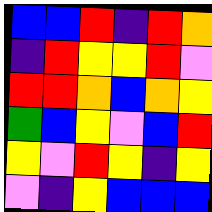[["blue", "blue", "red", "indigo", "red", "orange"], ["indigo", "red", "yellow", "yellow", "red", "violet"], ["red", "red", "orange", "blue", "orange", "yellow"], ["green", "blue", "yellow", "violet", "blue", "red"], ["yellow", "violet", "red", "yellow", "indigo", "yellow"], ["violet", "indigo", "yellow", "blue", "blue", "blue"]]